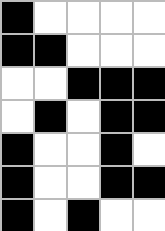[["black", "white", "white", "white", "white"], ["black", "black", "white", "white", "white"], ["white", "white", "black", "black", "black"], ["white", "black", "white", "black", "black"], ["black", "white", "white", "black", "white"], ["black", "white", "white", "black", "black"], ["black", "white", "black", "white", "white"]]